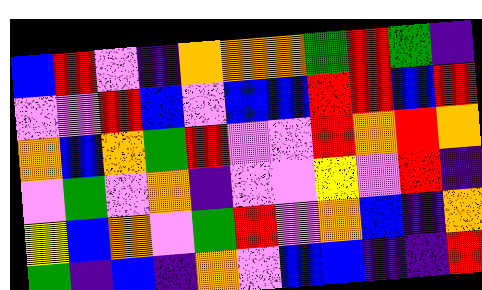[["blue", "red", "violet", "indigo", "orange", "orange", "orange", "green", "red", "green", "indigo"], ["violet", "violet", "red", "blue", "violet", "blue", "blue", "red", "red", "blue", "red"], ["orange", "blue", "orange", "green", "red", "violet", "violet", "red", "orange", "red", "orange"], ["violet", "green", "violet", "orange", "indigo", "violet", "violet", "yellow", "violet", "red", "indigo"], ["yellow", "blue", "orange", "violet", "green", "red", "violet", "orange", "blue", "indigo", "orange"], ["green", "indigo", "blue", "indigo", "orange", "violet", "blue", "blue", "indigo", "indigo", "red"]]